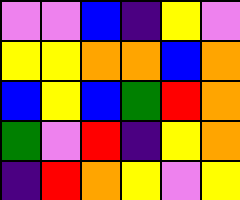[["violet", "violet", "blue", "indigo", "yellow", "violet"], ["yellow", "yellow", "orange", "orange", "blue", "orange"], ["blue", "yellow", "blue", "green", "red", "orange"], ["green", "violet", "red", "indigo", "yellow", "orange"], ["indigo", "red", "orange", "yellow", "violet", "yellow"]]